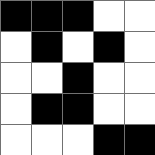[["black", "black", "black", "white", "white"], ["white", "black", "white", "black", "white"], ["white", "white", "black", "white", "white"], ["white", "black", "black", "white", "white"], ["white", "white", "white", "black", "black"]]